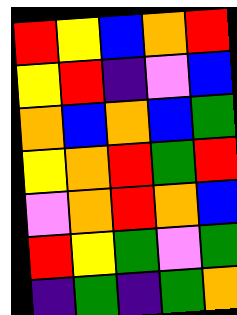[["red", "yellow", "blue", "orange", "red"], ["yellow", "red", "indigo", "violet", "blue"], ["orange", "blue", "orange", "blue", "green"], ["yellow", "orange", "red", "green", "red"], ["violet", "orange", "red", "orange", "blue"], ["red", "yellow", "green", "violet", "green"], ["indigo", "green", "indigo", "green", "orange"]]